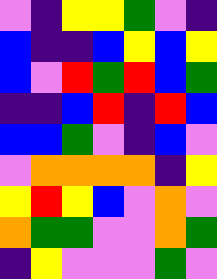[["violet", "indigo", "yellow", "yellow", "green", "violet", "indigo"], ["blue", "indigo", "indigo", "blue", "yellow", "blue", "yellow"], ["blue", "violet", "red", "green", "red", "blue", "green"], ["indigo", "indigo", "blue", "red", "indigo", "red", "blue"], ["blue", "blue", "green", "violet", "indigo", "blue", "violet"], ["violet", "orange", "orange", "orange", "orange", "indigo", "yellow"], ["yellow", "red", "yellow", "blue", "violet", "orange", "violet"], ["orange", "green", "green", "violet", "violet", "orange", "green"], ["indigo", "yellow", "violet", "violet", "violet", "green", "violet"]]